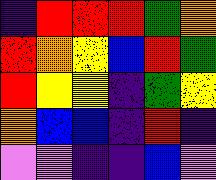[["indigo", "red", "red", "red", "green", "orange"], ["red", "orange", "yellow", "blue", "red", "green"], ["red", "yellow", "yellow", "indigo", "green", "yellow"], ["orange", "blue", "blue", "indigo", "red", "indigo"], ["violet", "violet", "indigo", "indigo", "blue", "violet"]]